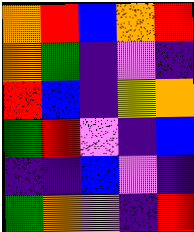[["orange", "red", "blue", "orange", "red"], ["orange", "green", "indigo", "violet", "indigo"], ["red", "blue", "indigo", "yellow", "orange"], ["green", "red", "violet", "indigo", "blue"], ["indigo", "indigo", "blue", "violet", "indigo"], ["green", "orange", "violet", "indigo", "red"]]